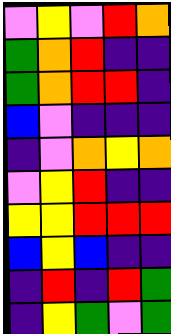[["violet", "yellow", "violet", "red", "orange"], ["green", "orange", "red", "indigo", "indigo"], ["green", "orange", "red", "red", "indigo"], ["blue", "violet", "indigo", "indigo", "indigo"], ["indigo", "violet", "orange", "yellow", "orange"], ["violet", "yellow", "red", "indigo", "indigo"], ["yellow", "yellow", "red", "red", "red"], ["blue", "yellow", "blue", "indigo", "indigo"], ["indigo", "red", "indigo", "red", "green"], ["indigo", "yellow", "green", "violet", "green"]]